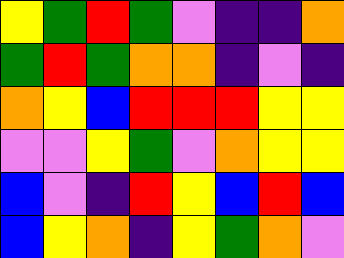[["yellow", "green", "red", "green", "violet", "indigo", "indigo", "orange"], ["green", "red", "green", "orange", "orange", "indigo", "violet", "indigo"], ["orange", "yellow", "blue", "red", "red", "red", "yellow", "yellow"], ["violet", "violet", "yellow", "green", "violet", "orange", "yellow", "yellow"], ["blue", "violet", "indigo", "red", "yellow", "blue", "red", "blue"], ["blue", "yellow", "orange", "indigo", "yellow", "green", "orange", "violet"]]